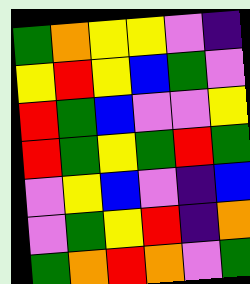[["green", "orange", "yellow", "yellow", "violet", "indigo"], ["yellow", "red", "yellow", "blue", "green", "violet"], ["red", "green", "blue", "violet", "violet", "yellow"], ["red", "green", "yellow", "green", "red", "green"], ["violet", "yellow", "blue", "violet", "indigo", "blue"], ["violet", "green", "yellow", "red", "indigo", "orange"], ["green", "orange", "red", "orange", "violet", "green"]]